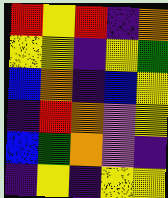[["red", "yellow", "red", "indigo", "orange"], ["yellow", "yellow", "indigo", "yellow", "green"], ["blue", "orange", "indigo", "blue", "yellow"], ["indigo", "red", "orange", "violet", "yellow"], ["blue", "green", "orange", "violet", "indigo"], ["indigo", "yellow", "indigo", "yellow", "yellow"]]